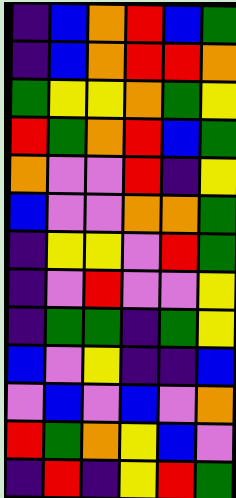[["indigo", "blue", "orange", "red", "blue", "green"], ["indigo", "blue", "orange", "red", "red", "orange"], ["green", "yellow", "yellow", "orange", "green", "yellow"], ["red", "green", "orange", "red", "blue", "green"], ["orange", "violet", "violet", "red", "indigo", "yellow"], ["blue", "violet", "violet", "orange", "orange", "green"], ["indigo", "yellow", "yellow", "violet", "red", "green"], ["indigo", "violet", "red", "violet", "violet", "yellow"], ["indigo", "green", "green", "indigo", "green", "yellow"], ["blue", "violet", "yellow", "indigo", "indigo", "blue"], ["violet", "blue", "violet", "blue", "violet", "orange"], ["red", "green", "orange", "yellow", "blue", "violet"], ["indigo", "red", "indigo", "yellow", "red", "green"]]